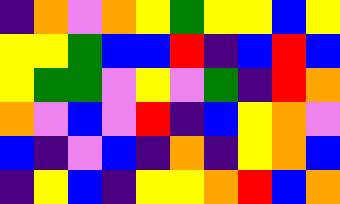[["indigo", "orange", "violet", "orange", "yellow", "green", "yellow", "yellow", "blue", "yellow"], ["yellow", "yellow", "green", "blue", "blue", "red", "indigo", "blue", "red", "blue"], ["yellow", "green", "green", "violet", "yellow", "violet", "green", "indigo", "red", "orange"], ["orange", "violet", "blue", "violet", "red", "indigo", "blue", "yellow", "orange", "violet"], ["blue", "indigo", "violet", "blue", "indigo", "orange", "indigo", "yellow", "orange", "blue"], ["indigo", "yellow", "blue", "indigo", "yellow", "yellow", "orange", "red", "blue", "orange"]]